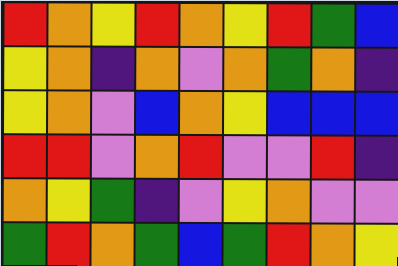[["red", "orange", "yellow", "red", "orange", "yellow", "red", "green", "blue"], ["yellow", "orange", "indigo", "orange", "violet", "orange", "green", "orange", "indigo"], ["yellow", "orange", "violet", "blue", "orange", "yellow", "blue", "blue", "blue"], ["red", "red", "violet", "orange", "red", "violet", "violet", "red", "indigo"], ["orange", "yellow", "green", "indigo", "violet", "yellow", "orange", "violet", "violet"], ["green", "red", "orange", "green", "blue", "green", "red", "orange", "yellow"]]